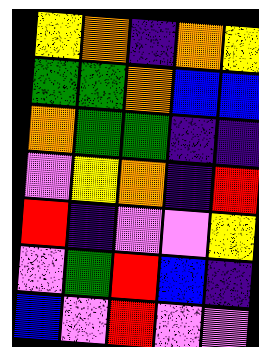[["yellow", "orange", "indigo", "orange", "yellow"], ["green", "green", "orange", "blue", "blue"], ["orange", "green", "green", "indigo", "indigo"], ["violet", "yellow", "orange", "indigo", "red"], ["red", "indigo", "violet", "violet", "yellow"], ["violet", "green", "red", "blue", "indigo"], ["blue", "violet", "red", "violet", "violet"]]